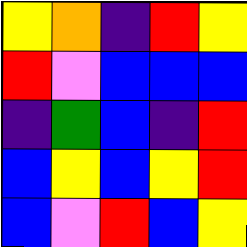[["yellow", "orange", "indigo", "red", "yellow"], ["red", "violet", "blue", "blue", "blue"], ["indigo", "green", "blue", "indigo", "red"], ["blue", "yellow", "blue", "yellow", "red"], ["blue", "violet", "red", "blue", "yellow"]]